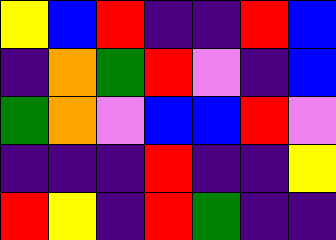[["yellow", "blue", "red", "indigo", "indigo", "red", "blue"], ["indigo", "orange", "green", "red", "violet", "indigo", "blue"], ["green", "orange", "violet", "blue", "blue", "red", "violet"], ["indigo", "indigo", "indigo", "red", "indigo", "indigo", "yellow"], ["red", "yellow", "indigo", "red", "green", "indigo", "indigo"]]